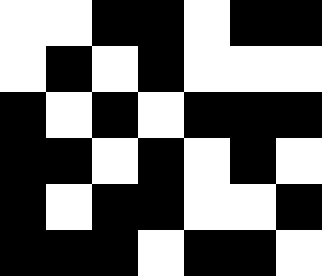[["white", "white", "black", "black", "white", "black", "black"], ["white", "black", "white", "black", "white", "white", "white"], ["black", "white", "black", "white", "black", "black", "black"], ["black", "black", "white", "black", "white", "black", "white"], ["black", "white", "black", "black", "white", "white", "black"], ["black", "black", "black", "white", "black", "black", "white"]]